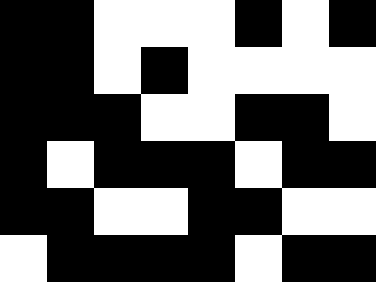[["black", "black", "white", "white", "white", "black", "white", "black"], ["black", "black", "white", "black", "white", "white", "white", "white"], ["black", "black", "black", "white", "white", "black", "black", "white"], ["black", "white", "black", "black", "black", "white", "black", "black"], ["black", "black", "white", "white", "black", "black", "white", "white"], ["white", "black", "black", "black", "black", "white", "black", "black"]]